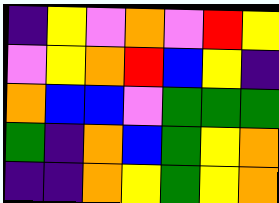[["indigo", "yellow", "violet", "orange", "violet", "red", "yellow"], ["violet", "yellow", "orange", "red", "blue", "yellow", "indigo"], ["orange", "blue", "blue", "violet", "green", "green", "green"], ["green", "indigo", "orange", "blue", "green", "yellow", "orange"], ["indigo", "indigo", "orange", "yellow", "green", "yellow", "orange"]]